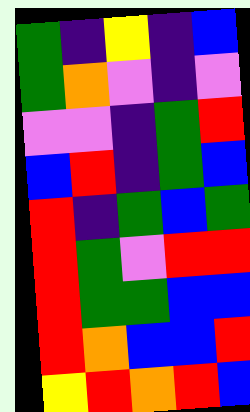[["green", "indigo", "yellow", "indigo", "blue"], ["green", "orange", "violet", "indigo", "violet"], ["violet", "violet", "indigo", "green", "red"], ["blue", "red", "indigo", "green", "blue"], ["red", "indigo", "green", "blue", "green"], ["red", "green", "violet", "red", "red"], ["red", "green", "green", "blue", "blue"], ["red", "orange", "blue", "blue", "red"], ["yellow", "red", "orange", "red", "blue"]]